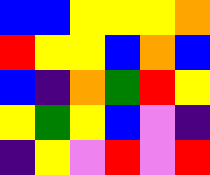[["blue", "blue", "yellow", "yellow", "yellow", "orange"], ["red", "yellow", "yellow", "blue", "orange", "blue"], ["blue", "indigo", "orange", "green", "red", "yellow"], ["yellow", "green", "yellow", "blue", "violet", "indigo"], ["indigo", "yellow", "violet", "red", "violet", "red"]]